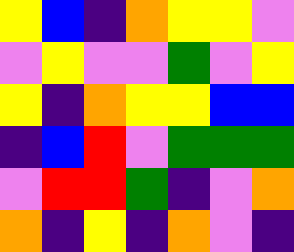[["yellow", "blue", "indigo", "orange", "yellow", "yellow", "violet"], ["violet", "yellow", "violet", "violet", "green", "violet", "yellow"], ["yellow", "indigo", "orange", "yellow", "yellow", "blue", "blue"], ["indigo", "blue", "red", "violet", "green", "green", "green"], ["violet", "red", "red", "green", "indigo", "violet", "orange"], ["orange", "indigo", "yellow", "indigo", "orange", "violet", "indigo"]]